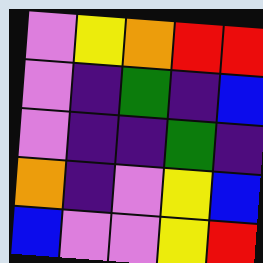[["violet", "yellow", "orange", "red", "red"], ["violet", "indigo", "green", "indigo", "blue"], ["violet", "indigo", "indigo", "green", "indigo"], ["orange", "indigo", "violet", "yellow", "blue"], ["blue", "violet", "violet", "yellow", "red"]]